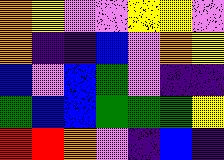[["orange", "yellow", "violet", "violet", "yellow", "yellow", "violet"], ["orange", "indigo", "indigo", "blue", "violet", "orange", "yellow"], ["blue", "violet", "blue", "green", "violet", "indigo", "indigo"], ["green", "blue", "blue", "green", "green", "green", "yellow"], ["red", "red", "orange", "violet", "indigo", "blue", "indigo"]]